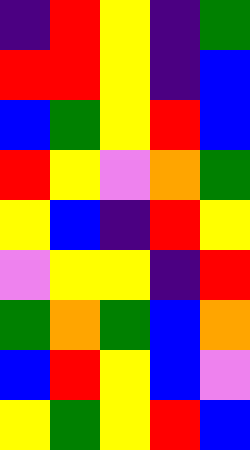[["indigo", "red", "yellow", "indigo", "green"], ["red", "red", "yellow", "indigo", "blue"], ["blue", "green", "yellow", "red", "blue"], ["red", "yellow", "violet", "orange", "green"], ["yellow", "blue", "indigo", "red", "yellow"], ["violet", "yellow", "yellow", "indigo", "red"], ["green", "orange", "green", "blue", "orange"], ["blue", "red", "yellow", "blue", "violet"], ["yellow", "green", "yellow", "red", "blue"]]